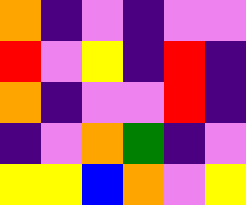[["orange", "indigo", "violet", "indigo", "violet", "violet"], ["red", "violet", "yellow", "indigo", "red", "indigo"], ["orange", "indigo", "violet", "violet", "red", "indigo"], ["indigo", "violet", "orange", "green", "indigo", "violet"], ["yellow", "yellow", "blue", "orange", "violet", "yellow"]]